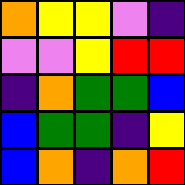[["orange", "yellow", "yellow", "violet", "indigo"], ["violet", "violet", "yellow", "red", "red"], ["indigo", "orange", "green", "green", "blue"], ["blue", "green", "green", "indigo", "yellow"], ["blue", "orange", "indigo", "orange", "red"]]